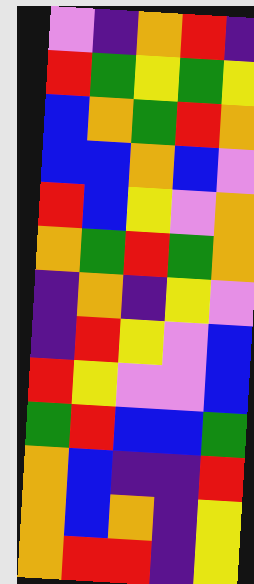[["violet", "indigo", "orange", "red", "indigo"], ["red", "green", "yellow", "green", "yellow"], ["blue", "orange", "green", "red", "orange"], ["blue", "blue", "orange", "blue", "violet"], ["red", "blue", "yellow", "violet", "orange"], ["orange", "green", "red", "green", "orange"], ["indigo", "orange", "indigo", "yellow", "violet"], ["indigo", "red", "yellow", "violet", "blue"], ["red", "yellow", "violet", "violet", "blue"], ["green", "red", "blue", "blue", "green"], ["orange", "blue", "indigo", "indigo", "red"], ["orange", "blue", "orange", "indigo", "yellow"], ["orange", "red", "red", "indigo", "yellow"]]